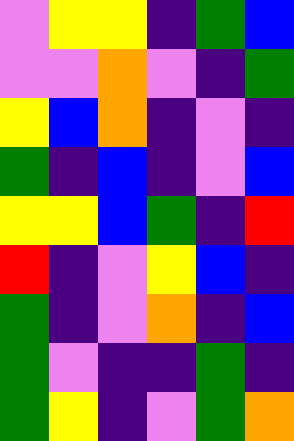[["violet", "yellow", "yellow", "indigo", "green", "blue"], ["violet", "violet", "orange", "violet", "indigo", "green"], ["yellow", "blue", "orange", "indigo", "violet", "indigo"], ["green", "indigo", "blue", "indigo", "violet", "blue"], ["yellow", "yellow", "blue", "green", "indigo", "red"], ["red", "indigo", "violet", "yellow", "blue", "indigo"], ["green", "indigo", "violet", "orange", "indigo", "blue"], ["green", "violet", "indigo", "indigo", "green", "indigo"], ["green", "yellow", "indigo", "violet", "green", "orange"]]